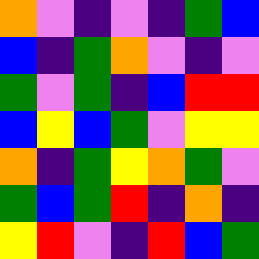[["orange", "violet", "indigo", "violet", "indigo", "green", "blue"], ["blue", "indigo", "green", "orange", "violet", "indigo", "violet"], ["green", "violet", "green", "indigo", "blue", "red", "red"], ["blue", "yellow", "blue", "green", "violet", "yellow", "yellow"], ["orange", "indigo", "green", "yellow", "orange", "green", "violet"], ["green", "blue", "green", "red", "indigo", "orange", "indigo"], ["yellow", "red", "violet", "indigo", "red", "blue", "green"]]